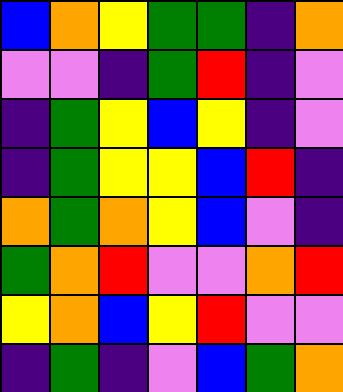[["blue", "orange", "yellow", "green", "green", "indigo", "orange"], ["violet", "violet", "indigo", "green", "red", "indigo", "violet"], ["indigo", "green", "yellow", "blue", "yellow", "indigo", "violet"], ["indigo", "green", "yellow", "yellow", "blue", "red", "indigo"], ["orange", "green", "orange", "yellow", "blue", "violet", "indigo"], ["green", "orange", "red", "violet", "violet", "orange", "red"], ["yellow", "orange", "blue", "yellow", "red", "violet", "violet"], ["indigo", "green", "indigo", "violet", "blue", "green", "orange"]]